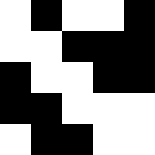[["white", "black", "white", "white", "black"], ["white", "white", "black", "black", "black"], ["black", "white", "white", "black", "black"], ["black", "black", "white", "white", "white"], ["white", "black", "black", "white", "white"]]